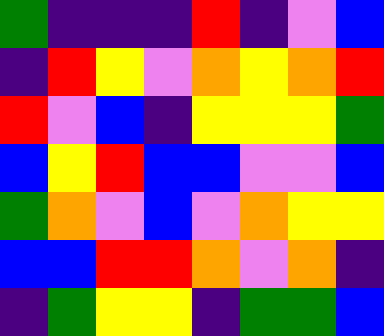[["green", "indigo", "indigo", "indigo", "red", "indigo", "violet", "blue"], ["indigo", "red", "yellow", "violet", "orange", "yellow", "orange", "red"], ["red", "violet", "blue", "indigo", "yellow", "yellow", "yellow", "green"], ["blue", "yellow", "red", "blue", "blue", "violet", "violet", "blue"], ["green", "orange", "violet", "blue", "violet", "orange", "yellow", "yellow"], ["blue", "blue", "red", "red", "orange", "violet", "orange", "indigo"], ["indigo", "green", "yellow", "yellow", "indigo", "green", "green", "blue"]]